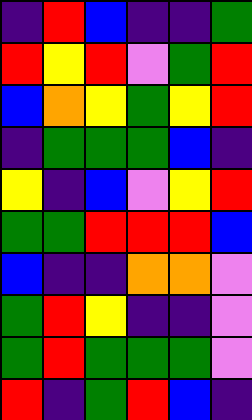[["indigo", "red", "blue", "indigo", "indigo", "green"], ["red", "yellow", "red", "violet", "green", "red"], ["blue", "orange", "yellow", "green", "yellow", "red"], ["indigo", "green", "green", "green", "blue", "indigo"], ["yellow", "indigo", "blue", "violet", "yellow", "red"], ["green", "green", "red", "red", "red", "blue"], ["blue", "indigo", "indigo", "orange", "orange", "violet"], ["green", "red", "yellow", "indigo", "indigo", "violet"], ["green", "red", "green", "green", "green", "violet"], ["red", "indigo", "green", "red", "blue", "indigo"]]